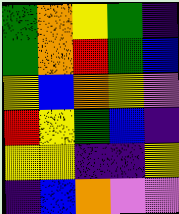[["green", "orange", "yellow", "green", "indigo"], ["green", "orange", "red", "green", "blue"], ["yellow", "blue", "orange", "yellow", "violet"], ["red", "yellow", "green", "blue", "indigo"], ["yellow", "yellow", "indigo", "indigo", "yellow"], ["indigo", "blue", "orange", "violet", "violet"]]